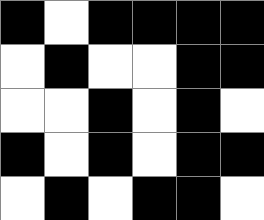[["black", "white", "black", "black", "black", "black"], ["white", "black", "white", "white", "black", "black"], ["white", "white", "black", "white", "black", "white"], ["black", "white", "black", "white", "black", "black"], ["white", "black", "white", "black", "black", "white"]]